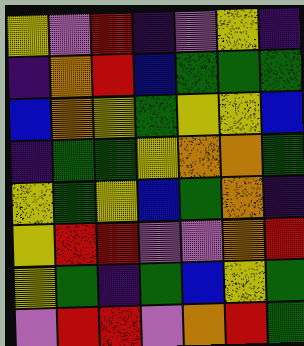[["yellow", "violet", "red", "indigo", "violet", "yellow", "indigo"], ["indigo", "orange", "red", "blue", "green", "green", "green"], ["blue", "orange", "yellow", "green", "yellow", "yellow", "blue"], ["indigo", "green", "green", "yellow", "orange", "orange", "green"], ["yellow", "green", "yellow", "blue", "green", "orange", "indigo"], ["yellow", "red", "red", "violet", "violet", "orange", "red"], ["yellow", "green", "indigo", "green", "blue", "yellow", "green"], ["violet", "red", "red", "violet", "orange", "red", "green"]]